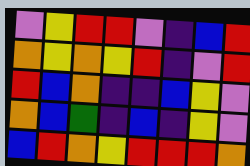[["violet", "yellow", "red", "red", "violet", "indigo", "blue", "red"], ["orange", "yellow", "orange", "yellow", "red", "indigo", "violet", "red"], ["red", "blue", "orange", "indigo", "indigo", "blue", "yellow", "violet"], ["orange", "blue", "green", "indigo", "blue", "indigo", "yellow", "violet"], ["blue", "red", "orange", "yellow", "red", "red", "red", "orange"]]